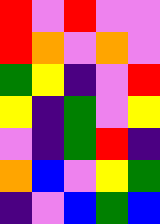[["red", "violet", "red", "violet", "violet"], ["red", "orange", "violet", "orange", "violet"], ["green", "yellow", "indigo", "violet", "red"], ["yellow", "indigo", "green", "violet", "yellow"], ["violet", "indigo", "green", "red", "indigo"], ["orange", "blue", "violet", "yellow", "green"], ["indigo", "violet", "blue", "green", "blue"]]